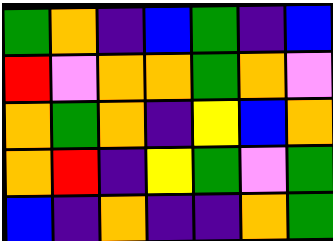[["green", "orange", "indigo", "blue", "green", "indigo", "blue"], ["red", "violet", "orange", "orange", "green", "orange", "violet"], ["orange", "green", "orange", "indigo", "yellow", "blue", "orange"], ["orange", "red", "indigo", "yellow", "green", "violet", "green"], ["blue", "indigo", "orange", "indigo", "indigo", "orange", "green"]]